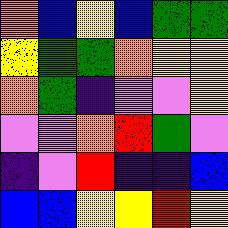[["orange", "blue", "yellow", "blue", "green", "green"], ["yellow", "green", "green", "orange", "yellow", "yellow"], ["orange", "green", "indigo", "violet", "violet", "yellow"], ["violet", "violet", "orange", "red", "green", "violet"], ["indigo", "violet", "red", "indigo", "indigo", "blue"], ["blue", "blue", "yellow", "yellow", "red", "yellow"]]